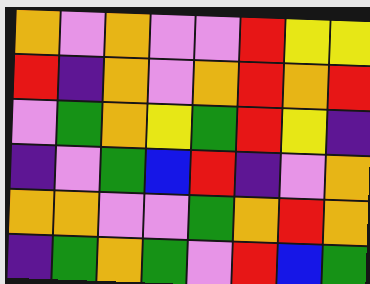[["orange", "violet", "orange", "violet", "violet", "red", "yellow", "yellow"], ["red", "indigo", "orange", "violet", "orange", "red", "orange", "red"], ["violet", "green", "orange", "yellow", "green", "red", "yellow", "indigo"], ["indigo", "violet", "green", "blue", "red", "indigo", "violet", "orange"], ["orange", "orange", "violet", "violet", "green", "orange", "red", "orange"], ["indigo", "green", "orange", "green", "violet", "red", "blue", "green"]]